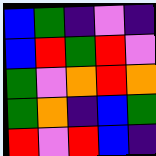[["blue", "green", "indigo", "violet", "indigo"], ["blue", "red", "green", "red", "violet"], ["green", "violet", "orange", "red", "orange"], ["green", "orange", "indigo", "blue", "green"], ["red", "violet", "red", "blue", "indigo"]]